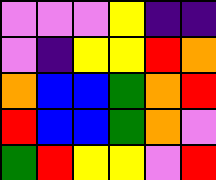[["violet", "violet", "violet", "yellow", "indigo", "indigo"], ["violet", "indigo", "yellow", "yellow", "red", "orange"], ["orange", "blue", "blue", "green", "orange", "red"], ["red", "blue", "blue", "green", "orange", "violet"], ["green", "red", "yellow", "yellow", "violet", "red"]]